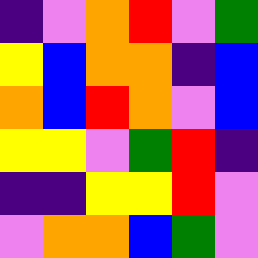[["indigo", "violet", "orange", "red", "violet", "green"], ["yellow", "blue", "orange", "orange", "indigo", "blue"], ["orange", "blue", "red", "orange", "violet", "blue"], ["yellow", "yellow", "violet", "green", "red", "indigo"], ["indigo", "indigo", "yellow", "yellow", "red", "violet"], ["violet", "orange", "orange", "blue", "green", "violet"]]